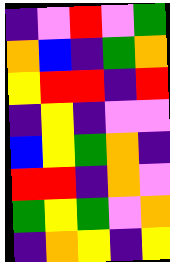[["indigo", "violet", "red", "violet", "green"], ["orange", "blue", "indigo", "green", "orange"], ["yellow", "red", "red", "indigo", "red"], ["indigo", "yellow", "indigo", "violet", "violet"], ["blue", "yellow", "green", "orange", "indigo"], ["red", "red", "indigo", "orange", "violet"], ["green", "yellow", "green", "violet", "orange"], ["indigo", "orange", "yellow", "indigo", "yellow"]]